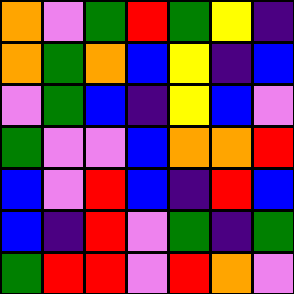[["orange", "violet", "green", "red", "green", "yellow", "indigo"], ["orange", "green", "orange", "blue", "yellow", "indigo", "blue"], ["violet", "green", "blue", "indigo", "yellow", "blue", "violet"], ["green", "violet", "violet", "blue", "orange", "orange", "red"], ["blue", "violet", "red", "blue", "indigo", "red", "blue"], ["blue", "indigo", "red", "violet", "green", "indigo", "green"], ["green", "red", "red", "violet", "red", "orange", "violet"]]